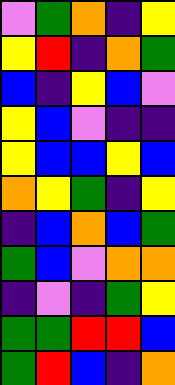[["violet", "green", "orange", "indigo", "yellow"], ["yellow", "red", "indigo", "orange", "green"], ["blue", "indigo", "yellow", "blue", "violet"], ["yellow", "blue", "violet", "indigo", "indigo"], ["yellow", "blue", "blue", "yellow", "blue"], ["orange", "yellow", "green", "indigo", "yellow"], ["indigo", "blue", "orange", "blue", "green"], ["green", "blue", "violet", "orange", "orange"], ["indigo", "violet", "indigo", "green", "yellow"], ["green", "green", "red", "red", "blue"], ["green", "red", "blue", "indigo", "orange"]]